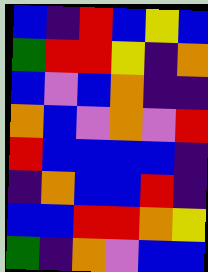[["blue", "indigo", "red", "blue", "yellow", "blue"], ["green", "red", "red", "yellow", "indigo", "orange"], ["blue", "violet", "blue", "orange", "indigo", "indigo"], ["orange", "blue", "violet", "orange", "violet", "red"], ["red", "blue", "blue", "blue", "blue", "indigo"], ["indigo", "orange", "blue", "blue", "red", "indigo"], ["blue", "blue", "red", "red", "orange", "yellow"], ["green", "indigo", "orange", "violet", "blue", "blue"]]